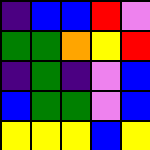[["indigo", "blue", "blue", "red", "violet"], ["green", "green", "orange", "yellow", "red"], ["indigo", "green", "indigo", "violet", "blue"], ["blue", "green", "green", "violet", "blue"], ["yellow", "yellow", "yellow", "blue", "yellow"]]